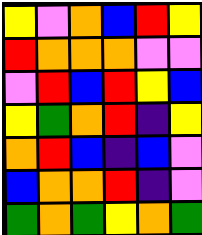[["yellow", "violet", "orange", "blue", "red", "yellow"], ["red", "orange", "orange", "orange", "violet", "violet"], ["violet", "red", "blue", "red", "yellow", "blue"], ["yellow", "green", "orange", "red", "indigo", "yellow"], ["orange", "red", "blue", "indigo", "blue", "violet"], ["blue", "orange", "orange", "red", "indigo", "violet"], ["green", "orange", "green", "yellow", "orange", "green"]]